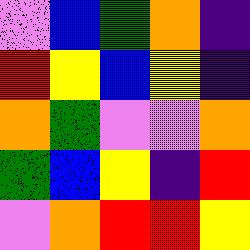[["violet", "blue", "green", "orange", "indigo"], ["red", "yellow", "blue", "yellow", "indigo"], ["orange", "green", "violet", "violet", "orange"], ["green", "blue", "yellow", "indigo", "red"], ["violet", "orange", "red", "red", "yellow"]]